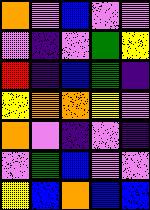[["orange", "violet", "blue", "violet", "violet"], ["violet", "indigo", "violet", "green", "yellow"], ["red", "indigo", "blue", "green", "indigo"], ["yellow", "orange", "orange", "yellow", "violet"], ["orange", "violet", "indigo", "violet", "indigo"], ["violet", "green", "blue", "violet", "violet"], ["yellow", "blue", "orange", "blue", "blue"]]